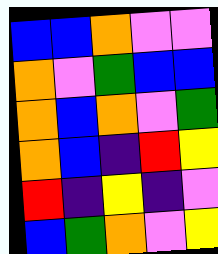[["blue", "blue", "orange", "violet", "violet"], ["orange", "violet", "green", "blue", "blue"], ["orange", "blue", "orange", "violet", "green"], ["orange", "blue", "indigo", "red", "yellow"], ["red", "indigo", "yellow", "indigo", "violet"], ["blue", "green", "orange", "violet", "yellow"]]